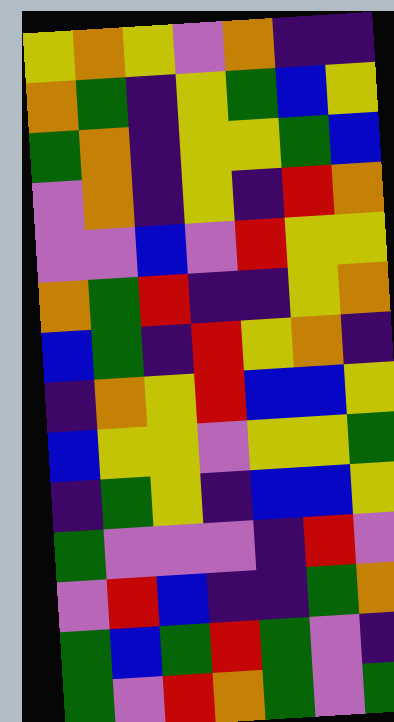[["yellow", "orange", "yellow", "violet", "orange", "indigo", "indigo"], ["orange", "green", "indigo", "yellow", "green", "blue", "yellow"], ["green", "orange", "indigo", "yellow", "yellow", "green", "blue"], ["violet", "orange", "indigo", "yellow", "indigo", "red", "orange"], ["violet", "violet", "blue", "violet", "red", "yellow", "yellow"], ["orange", "green", "red", "indigo", "indigo", "yellow", "orange"], ["blue", "green", "indigo", "red", "yellow", "orange", "indigo"], ["indigo", "orange", "yellow", "red", "blue", "blue", "yellow"], ["blue", "yellow", "yellow", "violet", "yellow", "yellow", "green"], ["indigo", "green", "yellow", "indigo", "blue", "blue", "yellow"], ["green", "violet", "violet", "violet", "indigo", "red", "violet"], ["violet", "red", "blue", "indigo", "indigo", "green", "orange"], ["green", "blue", "green", "red", "green", "violet", "indigo"], ["green", "violet", "red", "orange", "green", "violet", "green"]]